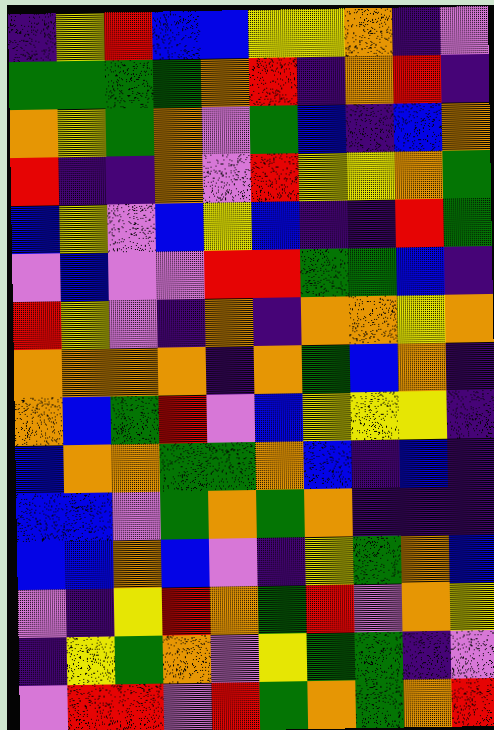[["indigo", "yellow", "red", "blue", "blue", "yellow", "yellow", "orange", "indigo", "violet"], ["green", "green", "green", "green", "orange", "red", "indigo", "orange", "red", "indigo"], ["orange", "yellow", "green", "orange", "violet", "green", "blue", "indigo", "blue", "orange"], ["red", "indigo", "indigo", "orange", "violet", "red", "yellow", "yellow", "orange", "green"], ["blue", "yellow", "violet", "blue", "yellow", "blue", "indigo", "indigo", "red", "green"], ["violet", "blue", "violet", "violet", "red", "red", "green", "green", "blue", "indigo"], ["red", "yellow", "violet", "indigo", "orange", "indigo", "orange", "orange", "yellow", "orange"], ["orange", "orange", "orange", "orange", "indigo", "orange", "green", "blue", "orange", "indigo"], ["orange", "blue", "green", "red", "violet", "blue", "yellow", "yellow", "yellow", "indigo"], ["blue", "orange", "orange", "green", "green", "orange", "blue", "indigo", "blue", "indigo"], ["blue", "blue", "violet", "green", "orange", "green", "orange", "indigo", "indigo", "indigo"], ["blue", "blue", "orange", "blue", "violet", "indigo", "yellow", "green", "orange", "blue"], ["violet", "indigo", "yellow", "red", "orange", "green", "red", "violet", "orange", "yellow"], ["indigo", "yellow", "green", "orange", "violet", "yellow", "green", "green", "indigo", "violet"], ["violet", "red", "red", "violet", "red", "green", "orange", "green", "orange", "red"]]